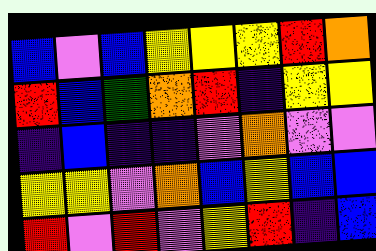[["blue", "violet", "blue", "yellow", "yellow", "yellow", "red", "orange"], ["red", "blue", "green", "orange", "red", "indigo", "yellow", "yellow"], ["indigo", "blue", "indigo", "indigo", "violet", "orange", "violet", "violet"], ["yellow", "yellow", "violet", "orange", "blue", "yellow", "blue", "blue"], ["red", "violet", "red", "violet", "yellow", "red", "indigo", "blue"]]